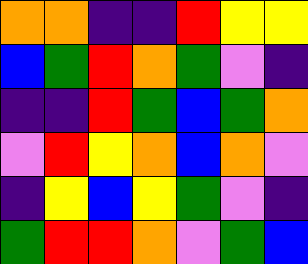[["orange", "orange", "indigo", "indigo", "red", "yellow", "yellow"], ["blue", "green", "red", "orange", "green", "violet", "indigo"], ["indigo", "indigo", "red", "green", "blue", "green", "orange"], ["violet", "red", "yellow", "orange", "blue", "orange", "violet"], ["indigo", "yellow", "blue", "yellow", "green", "violet", "indigo"], ["green", "red", "red", "orange", "violet", "green", "blue"]]